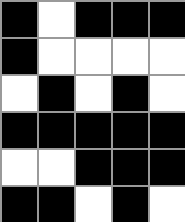[["black", "white", "black", "black", "black"], ["black", "white", "white", "white", "white"], ["white", "black", "white", "black", "white"], ["black", "black", "black", "black", "black"], ["white", "white", "black", "black", "black"], ["black", "black", "white", "black", "white"]]